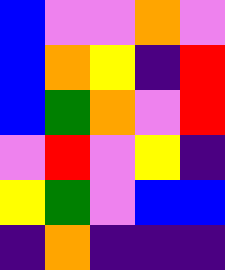[["blue", "violet", "violet", "orange", "violet"], ["blue", "orange", "yellow", "indigo", "red"], ["blue", "green", "orange", "violet", "red"], ["violet", "red", "violet", "yellow", "indigo"], ["yellow", "green", "violet", "blue", "blue"], ["indigo", "orange", "indigo", "indigo", "indigo"]]